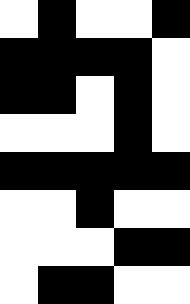[["white", "black", "white", "white", "black"], ["black", "black", "black", "black", "white"], ["black", "black", "white", "black", "white"], ["white", "white", "white", "black", "white"], ["black", "black", "black", "black", "black"], ["white", "white", "black", "white", "white"], ["white", "white", "white", "black", "black"], ["white", "black", "black", "white", "white"]]